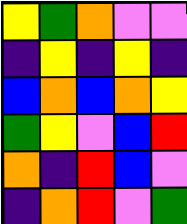[["yellow", "green", "orange", "violet", "violet"], ["indigo", "yellow", "indigo", "yellow", "indigo"], ["blue", "orange", "blue", "orange", "yellow"], ["green", "yellow", "violet", "blue", "red"], ["orange", "indigo", "red", "blue", "violet"], ["indigo", "orange", "red", "violet", "green"]]